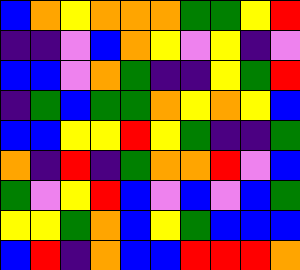[["blue", "orange", "yellow", "orange", "orange", "orange", "green", "green", "yellow", "red"], ["indigo", "indigo", "violet", "blue", "orange", "yellow", "violet", "yellow", "indigo", "violet"], ["blue", "blue", "violet", "orange", "green", "indigo", "indigo", "yellow", "green", "red"], ["indigo", "green", "blue", "green", "green", "orange", "yellow", "orange", "yellow", "blue"], ["blue", "blue", "yellow", "yellow", "red", "yellow", "green", "indigo", "indigo", "green"], ["orange", "indigo", "red", "indigo", "green", "orange", "orange", "red", "violet", "blue"], ["green", "violet", "yellow", "red", "blue", "violet", "blue", "violet", "blue", "green"], ["yellow", "yellow", "green", "orange", "blue", "yellow", "green", "blue", "blue", "blue"], ["blue", "red", "indigo", "orange", "blue", "blue", "red", "red", "red", "orange"]]